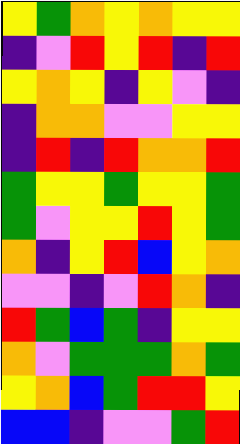[["yellow", "green", "orange", "yellow", "orange", "yellow", "yellow"], ["indigo", "violet", "red", "yellow", "red", "indigo", "red"], ["yellow", "orange", "yellow", "indigo", "yellow", "violet", "indigo"], ["indigo", "orange", "orange", "violet", "violet", "yellow", "yellow"], ["indigo", "red", "indigo", "red", "orange", "orange", "red"], ["green", "yellow", "yellow", "green", "yellow", "yellow", "green"], ["green", "violet", "yellow", "yellow", "red", "yellow", "green"], ["orange", "indigo", "yellow", "red", "blue", "yellow", "orange"], ["violet", "violet", "indigo", "violet", "red", "orange", "indigo"], ["red", "green", "blue", "green", "indigo", "yellow", "yellow"], ["orange", "violet", "green", "green", "green", "orange", "green"], ["yellow", "orange", "blue", "green", "red", "red", "yellow"], ["blue", "blue", "indigo", "violet", "violet", "green", "red"]]